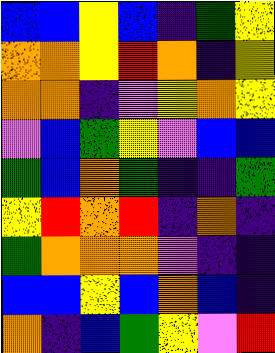[["blue", "blue", "yellow", "blue", "indigo", "green", "yellow"], ["orange", "orange", "yellow", "red", "orange", "indigo", "yellow"], ["orange", "orange", "indigo", "violet", "yellow", "orange", "yellow"], ["violet", "blue", "green", "yellow", "violet", "blue", "blue"], ["green", "blue", "orange", "green", "indigo", "indigo", "green"], ["yellow", "red", "orange", "red", "indigo", "orange", "indigo"], ["green", "orange", "orange", "orange", "violet", "indigo", "indigo"], ["blue", "blue", "yellow", "blue", "orange", "blue", "indigo"], ["orange", "indigo", "blue", "green", "yellow", "violet", "red"]]